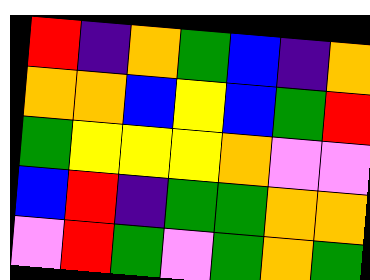[["red", "indigo", "orange", "green", "blue", "indigo", "orange"], ["orange", "orange", "blue", "yellow", "blue", "green", "red"], ["green", "yellow", "yellow", "yellow", "orange", "violet", "violet"], ["blue", "red", "indigo", "green", "green", "orange", "orange"], ["violet", "red", "green", "violet", "green", "orange", "green"]]